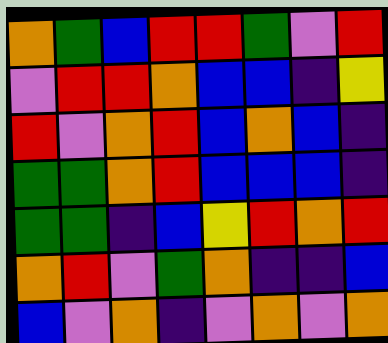[["orange", "green", "blue", "red", "red", "green", "violet", "red"], ["violet", "red", "red", "orange", "blue", "blue", "indigo", "yellow"], ["red", "violet", "orange", "red", "blue", "orange", "blue", "indigo"], ["green", "green", "orange", "red", "blue", "blue", "blue", "indigo"], ["green", "green", "indigo", "blue", "yellow", "red", "orange", "red"], ["orange", "red", "violet", "green", "orange", "indigo", "indigo", "blue"], ["blue", "violet", "orange", "indigo", "violet", "orange", "violet", "orange"]]